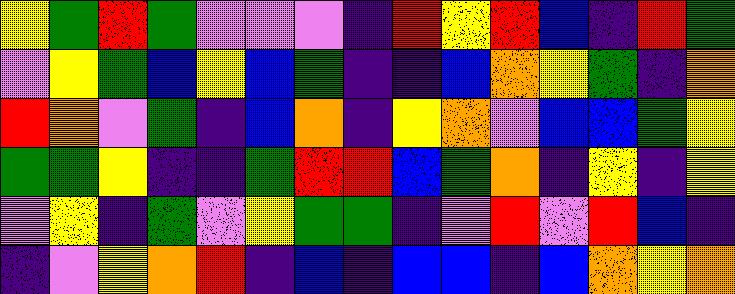[["yellow", "green", "red", "green", "violet", "violet", "violet", "indigo", "red", "yellow", "red", "blue", "indigo", "red", "green"], ["violet", "yellow", "green", "blue", "yellow", "blue", "green", "indigo", "indigo", "blue", "orange", "yellow", "green", "indigo", "orange"], ["red", "orange", "violet", "green", "indigo", "blue", "orange", "indigo", "yellow", "orange", "violet", "blue", "blue", "green", "yellow"], ["green", "green", "yellow", "indigo", "indigo", "green", "red", "red", "blue", "green", "orange", "indigo", "yellow", "indigo", "yellow"], ["violet", "yellow", "indigo", "green", "violet", "yellow", "green", "green", "indigo", "violet", "red", "violet", "red", "blue", "indigo"], ["indigo", "violet", "yellow", "orange", "red", "indigo", "blue", "indigo", "blue", "blue", "indigo", "blue", "orange", "yellow", "orange"]]